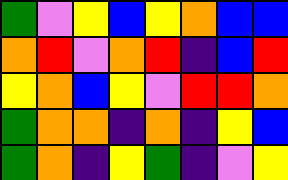[["green", "violet", "yellow", "blue", "yellow", "orange", "blue", "blue"], ["orange", "red", "violet", "orange", "red", "indigo", "blue", "red"], ["yellow", "orange", "blue", "yellow", "violet", "red", "red", "orange"], ["green", "orange", "orange", "indigo", "orange", "indigo", "yellow", "blue"], ["green", "orange", "indigo", "yellow", "green", "indigo", "violet", "yellow"]]